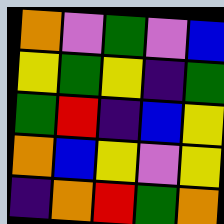[["orange", "violet", "green", "violet", "blue"], ["yellow", "green", "yellow", "indigo", "green"], ["green", "red", "indigo", "blue", "yellow"], ["orange", "blue", "yellow", "violet", "yellow"], ["indigo", "orange", "red", "green", "orange"]]